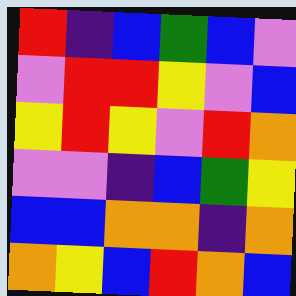[["red", "indigo", "blue", "green", "blue", "violet"], ["violet", "red", "red", "yellow", "violet", "blue"], ["yellow", "red", "yellow", "violet", "red", "orange"], ["violet", "violet", "indigo", "blue", "green", "yellow"], ["blue", "blue", "orange", "orange", "indigo", "orange"], ["orange", "yellow", "blue", "red", "orange", "blue"]]